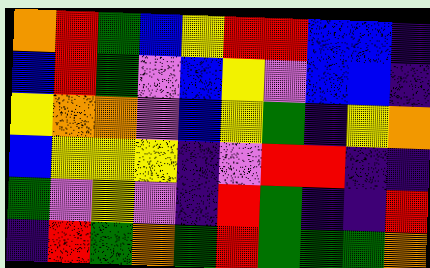[["orange", "red", "green", "blue", "yellow", "red", "red", "blue", "blue", "indigo"], ["blue", "red", "green", "violet", "blue", "yellow", "violet", "blue", "blue", "indigo"], ["yellow", "orange", "orange", "violet", "blue", "yellow", "green", "indigo", "yellow", "orange"], ["blue", "yellow", "yellow", "yellow", "indigo", "violet", "red", "red", "indigo", "indigo"], ["green", "violet", "yellow", "violet", "indigo", "red", "green", "indigo", "indigo", "red"], ["indigo", "red", "green", "orange", "green", "red", "green", "green", "green", "orange"]]